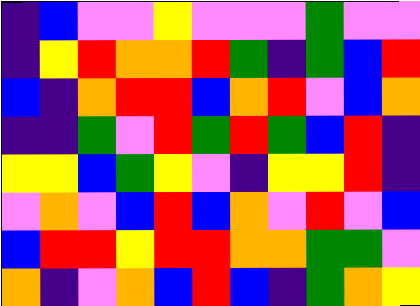[["indigo", "blue", "violet", "violet", "yellow", "violet", "violet", "violet", "green", "violet", "violet"], ["indigo", "yellow", "red", "orange", "orange", "red", "green", "indigo", "green", "blue", "red"], ["blue", "indigo", "orange", "red", "red", "blue", "orange", "red", "violet", "blue", "orange"], ["indigo", "indigo", "green", "violet", "red", "green", "red", "green", "blue", "red", "indigo"], ["yellow", "yellow", "blue", "green", "yellow", "violet", "indigo", "yellow", "yellow", "red", "indigo"], ["violet", "orange", "violet", "blue", "red", "blue", "orange", "violet", "red", "violet", "blue"], ["blue", "red", "red", "yellow", "red", "red", "orange", "orange", "green", "green", "violet"], ["orange", "indigo", "violet", "orange", "blue", "red", "blue", "indigo", "green", "orange", "yellow"]]